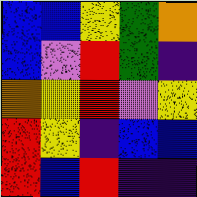[["blue", "blue", "yellow", "green", "orange"], ["blue", "violet", "red", "green", "indigo"], ["orange", "yellow", "red", "violet", "yellow"], ["red", "yellow", "indigo", "blue", "blue"], ["red", "blue", "red", "indigo", "indigo"]]